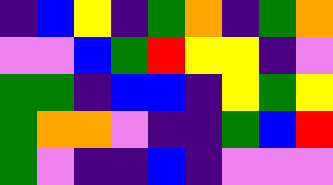[["indigo", "blue", "yellow", "indigo", "green", "orange", "indigo", "green", "orange"], ["violet", "violet", "blue", "green", "red", "yellow", "yellow", "indigo", "violet"], ["green", "green", "indigo", "blue", "blue", "indigo", "yellow", "green", "yellow"], ["green", "orange", "orange", "violet", "indigo", "indigo", "green", "blue", "red"], ["green", "violet", "indigo", "indigo", "blue", "indigo", "violet", "violet", "violet"]]